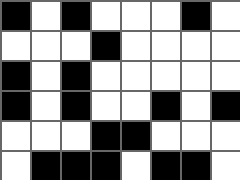[["black", "white", "black", "white", "white", "white", "black", "white"], ["white", "white", "white", "black", "white", "white", "white", "white"], ["black", "white", "black", "white", "white", "white", "white", "white"], ["black", "white", "black", "white", "white", "black", "white", "black"], ["white", "white", "white", "black", "black", "white", "white", "white"], ["white", "black", "black", "black", "white", "black", "black", "white"]]